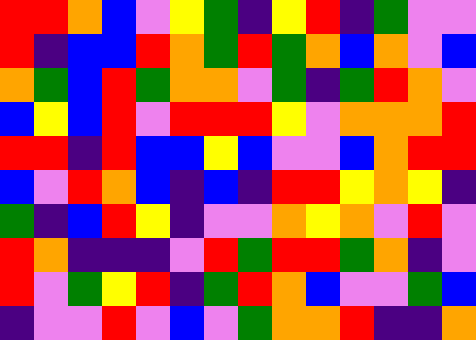[["red", "red", "orange", "blue", "violet", "yellow", "green", "indigo", "yellow", "red", "indigo", "green", "violet", "violet"], ["red", "indigo", "blue", "blue", "red", "orange", "green", "red", "green", "orange", "blue", "orange", "violet", "blue"], ["orange", "green", "blue", "red", "green", "orange", "orange", "violet", "green", "indigo", "green", "red", "orange", "violet"], ["blue", "yellow", "blue", "red", "violet", "red", "red", "red", "yellow", "violet", "orange", "orange", "orange", "red"], ["red", "red", "indigo", "red", "blue", "blue", "yellow", "blue", "violet", "violet", "blue", "orange", "red", "red"], ["blue", "violet", "red", "orange", "blue", "indigo", "blue", "indigo", "red", "red", "yellow", "orange", "yellow", "indigo"], ["green", "indigo", "blue", "red", "yellow", "indigo", "violet", "violet", "orange", "yellow", "orange", "violet", "red", "violet"], ["red", "orange", "indigo", "indigo", "indigo", "violet", "red", "green", "red", "red", "green", "orange", "indigo", "violet"], ["red", "violet", "green", "yellow", "red", "indigo", "green", "red", "orange", "blue", "violet", "violet", "green", "blue"], ["indigo", "violet", "violet", "red", "violet", "blue", "violet", "green", "orange", "orange", "red", "indigo", "indigo", "orange"]]